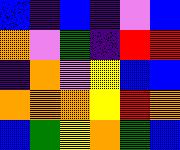[["blue", "indigo", "blue", "indigo", "violet", "blue"], ["orange", "violet", "green", "indigo", "red", "red"], ["indigo", "orange", "violet", "yellow", "blue", "blue"], ["orange", "orange", "orange", "yellow", "red", "orange"], ["blue", "green", "yellow", "orange", "green", "blue"]]